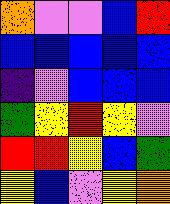[["orange", "violet", "violet", "blue", "red"], ["blue", "blue", "blue", "blue", "blue"], ["indigo", "violet", "blue", "blue", "blue"], ["green", "yellow", "red", "yellow", "violet"], ["red", "red", "yellow", "blue", "green"], ["yellow", "blue", "violet", "yellow", "orange"]]